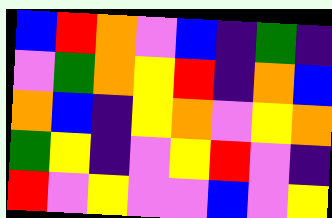[["blue", "red", "orange", "violet", "blue", "indigo", "green", "indigo"], ["violet", "green", "orange", "yellow", "red", "indigo", "orange", "blue"], ["orange", "blue", "indigo", "yellow", "orange", "violet", "yellow", "orange"], ["green", "yellow", "indigo", "violet", "yellow", "red", "violet", "indigo"], ["red", "violet", "yellow", "violet", "violet", "blue", "violet", "yellow"]]